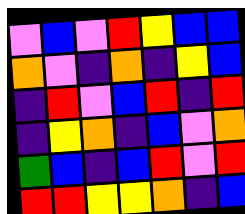[["violet", "blue", "violet", "red", "yellow", "blue", "blue"], ["orange", "violet", "indigo", "orange", "indigo", "yellow", "blue"], ["indigo", "red", "violet", "blue", "red", "indigo", "red"], ["indigo", "yellow", "orange", "indigo", "blue", "violet", "orange"], ["green", "blue", "indigo", "blue", "red", "violet", "red"], ["red", "red", "yellow", "yellow", "orange", "indigo", "blue"]]